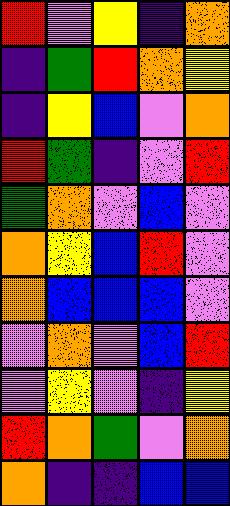[["red", "violet", "yellow", "indigo", "orange"], ["indigo", "green", "red", "orange", "yellow"], ["indigo", "yellow", "blue", "violet", "orange"], ["red", "green", "indigo", "violet", "red"], ["green", "orange", "violet", "blue", "violet"], ["orange", "yellow", "blue", "red", "violet"], ["orange", "blue", "blue", "blue", "violet"], ["violet", "orange", "violet", "blue", "red"], ["violet", "yellow", "violet", "indigo", "yellow"], ["red", "orange", "green", "violet", "orange"], ["orange", "indigo", "indigo", "blue", "blue"]]